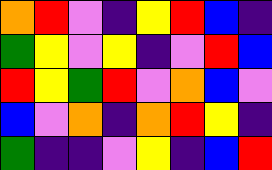[["orange", "red", "violet", "indigo", "yellow", "red", "blue", "indigo"], ["green", "yellow", "violet", "yellow", "indigo", "violet", "red", "blue"], ["red", "yellow", "green", "red", "violet", "orange", "blue", "violet"], ["blue", "violet", "orange", "indigo", "orange", "red", "yellow", "indigo"], ["green", "indigo", "indigo", "violet", "yellow", "indigo", "blue", "red"]]